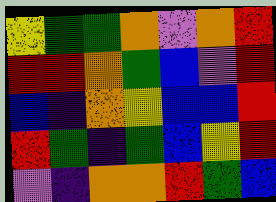[["yellow", "green", "green", "orange", "violet", "orange", "red"], ["red", "red", "orange", "green", "blue", "violet", "red"], ["blue", "indigo", "orange", "yellow", "blue", "blue", "red"], ["red", "green", "indigo", "green", "blue", "yellow", "red"], ["violet", "indigo", "orange", "orange", "red", "green", "blue"]]